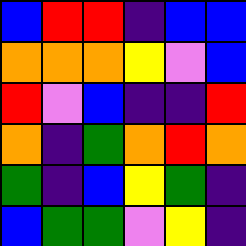[["blue", "red", "red", "indigo", "blue", "blue"], ["orange", "orange", "orange", "yellow", "violet", "blue"], ["red", "violet", "blue", "indigo", "indigo", "red"], ["orange", "indigo", "green", "orange", "red", "orange"], ["green", "indigo", "blue", "yellow", "green", "indigo"], ["blue", "green", "green", "violet", "yellow", "indigo"]]